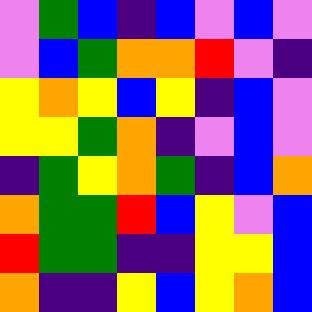[["violet", "green", "blue", "indigo", "blue", "violet", "blue", "violet"], ["violet", "blue", "green", "orange", "orange", "red", "violet", "indigo"], ["yellow", "orange", "yellow", "blue", "yellow", "indigo", "blue", "violet"], ["yellow", "yellow", "green", "orange", "indigo", "violet", "blue", "violet"], ["indigo", "green", "yellow", "orange", "green", "indigo", "blue", "orange"], ["orange", "green", "green", "red", "blue", "yellow", "violet", "blue"], ["red", "green", "green", "indigo", "indigo", "yellow", "yellow", "blue"], ["orange", "indigo", "indigo", "yellow", "blue", "yellow", "orange", "blue"]]